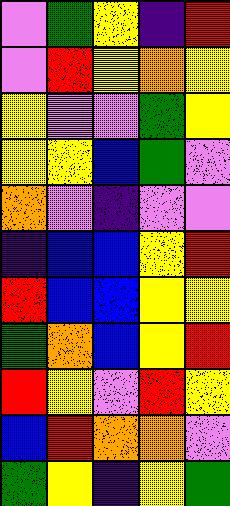[["violet", "green", "yellow", "indigo", "red"], ["violet", "red", "yellow", "orange", "yellow"], ["yellow", "violet", "violet", "green", "yellow"], ["yellow", "yellow", "blue", "green", "violet"], ["orange", "violet", "indigo", "violet", "violet"], ["indigo", "blue", "blue", "yellow", "red"], ["red", "blue", "blue", "yellow", "yellow"], ["green", "orange", "blue", "yellow", "red"], ["red", "yellow", "violet", "red", "yellow"], ["blue", "red", "orange", "orange", "violet"], ["green", "yellow", "indigo", "yellow", "green"]]